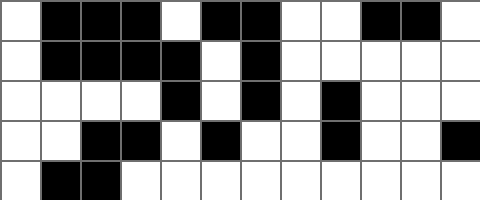[["white", "black", "black", "black", "white", "black", "black", "white", "white", "black", "black", "white"], ["white", "black", "black", "black", "black", "white", "black", "white", "white", "white", "white", "white"], ["white", "white", "white", "white", "black", "white", "black", "white", "black", "white", "white", "white"], ["white", "white", "black", "black", "white", "black", "white", "white", "black", "white", "white", "black"], ["white", "black", "black", "white", "white", "white", "white", "white", "white", "white", "white", "white"]]